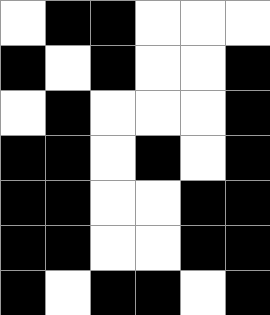[["white", "black", "black", "white", "white", "white"], ["black", "white", "black", "white", "white", "black"], ["white", "black", "white", "white", "white", "black"], ["black", "black", "white", "black", "white", "black"], ["black", "black", "white", "white", "black", "black"], ["black", "black", "white", "white", "black", "black"], ["black", "white", "black", "black", "white", "black"]]